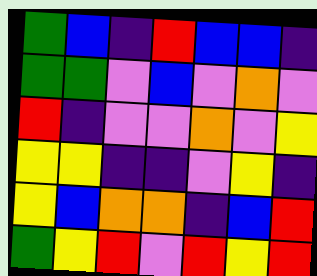[["green", "blue", "indigo", "red", "blue", "blue", "indigo"], ["green", "green", "violet", "blue", "violet", "orange", "violet"], ["red", "indigo", "violet", "violet", "orange", "violet", "yellow"], ["yellow", "yellow", "indigo", "indigo", "violet", "yellow", "indigo"], ["yellow", "blue", "orange", "orange", "indigo", "blue", "red"], ["green", "yellow", "red", "violet", "red", "yellow", "red"]]